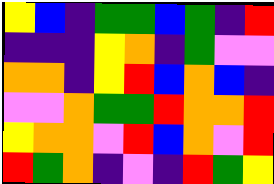[["yellow", "blue", "indigo", "green", "green", "blue", "green", "indigo", "red"], ["indigo", "indigo", "indigo", "yellow", "orange", "indigo", "green", "violet", "violet"], ["orange", "orange", "indigo", "yellow", "red", "blue", "orange", "blue", "indigo"], ["violet", "violet", "orange", "green", "green", "red", "orange", "orange", "red"], ["yellow", "orange", "orange", "violet", "red", "blue", "orange", "violet", "red"], ["red", "green", "orange", "indigo", "violet", "indigo", "red", "green", "yellow"]]